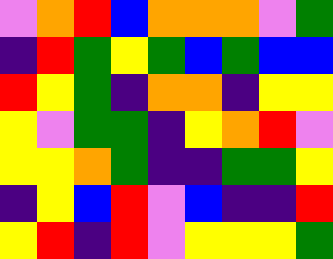[["violet", "orange", "red", "blue", "orange", "orange", "orange", "violet", "green"], ["indigo", "red", "green", "yellow", "green", "blue", "green", "blue", "blue"], ["red", "yellow", "green", "indigo", "orange", "orange", "indigo", "yellow", "yellow"], ["yellow", "violet", "green", "green", "indigo", "yellow", "orange", "red", "violet"], ["yellow", "yellow", "orange", "green", "indigo", "indigo", "green", "green", "yellow"], ["indigo", "yellow", "blue", "red", "violet", "blue", "indigo", "indigo", "red"], ["yellow", "red", "indigo", "red", "violet", "yellow", "yellow", "yellow", "green"]]